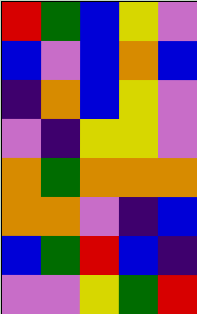[["red", "green", "blue", "yellow", "violet"], ["blue", "violet", "blue", "orange", "blue"], ["indigo", "orange", "blue", "yellow", "violet"], ["violet", "indigo", "yellow", "yellow", "violet"], ["orange", "green", "orange", "orange", "orange"], ["orange", "orange", "violet", "indigo", "blue"], ["blue", "green", "red", "blue", "indigo"], ["violet", "violet", "yellow", "green", "red"]]